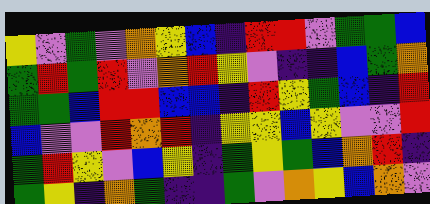[["yellow", "violet", "green", "violet", "orange", "yellow", "blue", "indigo", "red", "red", "violet", "green", "green", "blue"], ["green", "red", "green", "red", "violet", "orange", "red", "yellow", "violet", "indigo", "indigo", "blue", "green", "orange"], ["green", "green", "blue", "red", "red", "blue", "blue", "indigo", "red", "yellow", "green", "blue", "indigo", "red"], ["blue", "violet", "violet", "red", "orange", "red", "indigo", "yellow", "yellow", "blue", "yellow", "violet", "violet", "red"], ["green", "red", "yellow", "violet", "blue", "yellow", "indigo", "green", "yellow", "green", "blue", "orange", "red", "indigo"], ["green", "yellow", "indigo", "orange", "green", "indigo", "indigo", "green", "violet", "orange", "yellow", "blue", "orange", "violet"]]